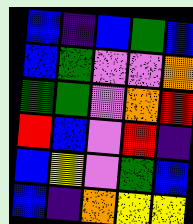[["blue", "indigo", "blue", "green", "blue"], ["blue", "green", "violet", "violet", "orange"], ["green", "green", "violet", "orange", "red"], ["red", "blue", "violet", "red", "indigo"], ["blue", "yellow", "violet", "green", "blue"], ["blue", "indigo", "orange", "yellow", "yellow"]]